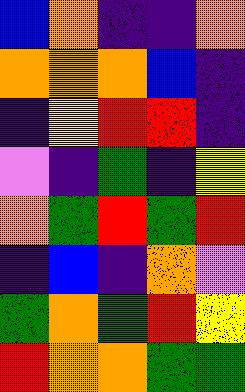[["blue", "orange", "indigo", "indigo", "orange"], ["orange", "orange", "orange", "blue", "indigo"], ["indigo", "yellow", "red", "red", "indigo"], ["violet", "indigo", "green", "indigo", "yellow"], ["orange", "green", "red", "green", "red"], ["indigo", "blue", "indigo", "orange", "violet"], ["green", "orange", "green", "red", "yellow"], ["red", "orange", "orange", "green", "green"]]